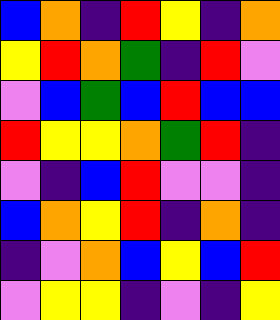[["blue", "orange", "indigo", "red", "yellow", "indigo", "orange"], ["yellow", "red", "orange", "green", "indigo", "red", "violet"], ["violet", "blue", "green", "blue", "red", "blue", "blue"], ["red", "yellow", "yellow", "orange", "green", "red", "indigo"], ["violet", "indigo", "blue", "red", "violet", "violet", "indigo"], ["blue", "orange", "yellow", "red", "indigo", "orange", "indigo"], ["indigo", "violet", "orange", "blue", "yellow", "blue", "red"], ["violet", "yellow", "yellow", "indigo", "violet", "indigo", "yellow"]]